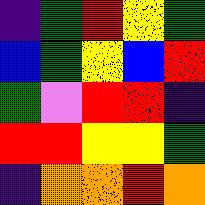[["indigo", "green", "red", "yellow", "green"], ["blue", "green", "yellow", "blue", "red"], ["green", "violet", "red", "red", "indigo"], ["red", "red", "yellow", "yellow", "green"], ["indigo", "orange", "orange", "red", "orange"]]